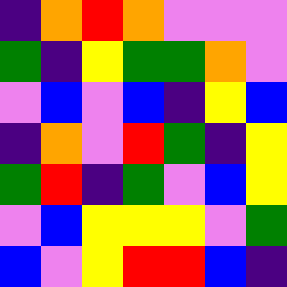[["indigo", "orange", "red", "orange", "violet", "violet", "violet"], ["green", "indigo", "yellow", "green", "green", "orange", "violet"], ["violet", "blue", "violet", "blue", "indigo", "yellow", "blue"], ["indigo", "orange", "violet", "red", "green", "indigo", "yellow"], ["green", "red", "indigo", "green", "violet", "blue", "yellow"], ["violet", "blue", "yellow", "yellow", "yellow", "violet", "green"], ["blue", "violet", "yellow", "red", "red", "blue", "indigo"]]